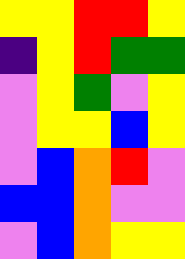[["yellow", "yellow", "red", "red", "yellow"], ["indigo", "yellow", "red", "green", "green"], ["violet", "yellow", "green", "violet", "yellow"], ["violet", "yellow", "yellow", "blue", "yellow"], ["violet", "blue", "orange", "red", "violet"], ["blue", "blue", "orange", "violet", "violet"], ["violet", "blue", "orange", "yellow", "yellow"]]